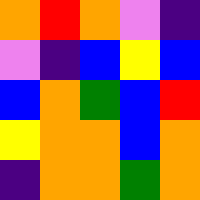[["orange", "red", "orange", "violet", "indigo"], ["violet", "indigo", "blue", "yellow", "blue"], ["blue", "orange", "green", "blue", "red"], ["yellow", "orange", "orange", "blue", "orange"], ["indigo", "orange", "orange", "green", "orange"]]